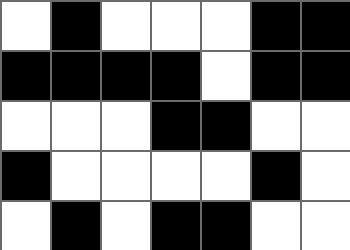[["white", "black", "white", "white", "white", "black", "black"], ["black", "black", "black", "black", "white", "black", "black"], ["white", "white", "white", "black", "black", "white", "white"], ["black", "white", "white", "white", "white", "black", "white"], ["white", "black", "white", "black", "black", "white", "white"]]